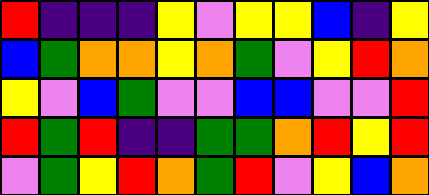[["red", "indigo", "indigo", "indigo", "yellow", "violet", "yellow", "yellow", "blue", "indigo", "yellow"], ["blue", "green", "orange", "orange", "yellow", "orange", "green", "violet", "yellow", "red", "orange"], ["yellow", "violet", "blue", "green", "violet", "violet", "blue", "blue", "violet", "violet", "red"], ["red", "green", "red", "indigo", "indigo", "green", "green", "orange", "red", "yellow", "red"], ["violet", "green", "yellow", "red", "orange", "green", "red", "violet", "yellow", "blue", "orange"]]